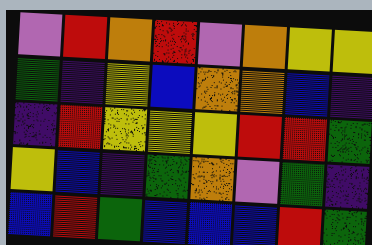[["violet", "red", "orange", "red", "violet", "orange", "yellow", "yellow"], ["green", "indigo", "yellow", "blue", "orange", "orange", "blue", "indigo"], ["indigo", "red", "yellow", "yellow", "yellow", "red", "red", "green"], ["yellow", "blue", "indigo", "green", "orange", "violet", "green", "indigo"], ["blue", "red", "green", "blue", "blue", "blue", "red", "green"]]